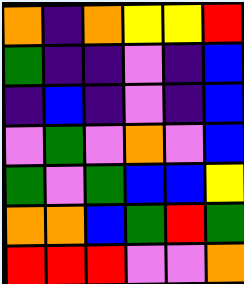[["orange", "indigo", "orange", "yellow", "yellow", "red"], ["green", "indigo", "indigo", "violet", "indigo", "blue"], ["indigo", "blue", "indigo", "violet", "indigo", "blue"], ["violet", "green", "violet", "orange", "violet", "blue"], ["green", "violet", "green", "blue", "blue", "yellow"], ["orange", "orange", "blue", "green", "red", "green"], ["red", "red", "red", "violet", "violet", "orange"]]